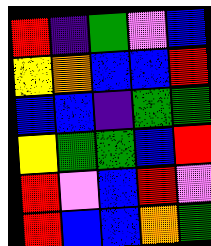[["red", "indigo", "green", "violet", "blue"], ["yellow", "orange", "blue", "blue", "red"], ["blue", "blue", "indigo", "green", "green"], ["yellow", "green", "green", "blue", "red"], ["red", "violet", "blue", "red", "violet"], ["red", "blue", "blue", "orange", "green"]]